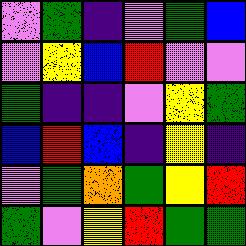[["violet", "green", "indigo", "violet", "green", "blue"], ["violet", "yellow", "blue", "red", "violet", "violet"], ["green", "indigo", "indigo", "violet", "yellow", "green"], ["blue", "red", "blue", "indigo", "yellow", "indigo"], ["violet", "green", "orange", "green", "yellow", "red"], ["green", "violet", "yellow", "red", "green", "green"]]